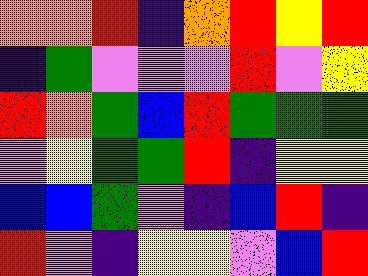[["orange", "orange", "red", "indigo", "orange", "red", "yellow", "red"], ["indigo", "green", "violet", "violet", "violet", "red", "violet", "yellow"], ["red", "orange", "green", "blue", "red", "green", "green", "green"], ["violet", "yellow", "green", "green", "red", "indigo", "yellow", "yellow"], ["blue", "blue", "green", "violet", "indigo", "blue", "red", "indigo"], ["red", "violet", "indigo", "yellow", "yellow", "violet", "blue", "red"]]